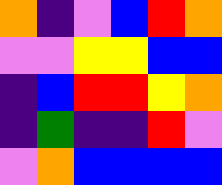[["orange", "indigo", "violet", "blue", "red", "orange"], ["violet", "violet", "yellow", "yellow", "blue", "blue"], ["indigo", "blue", "red", "red", "yellow", "orange"], ["indigo", "green", "indigo", "indigo", "red", "violet"], ["violet", "orange", "blue", "blue", "blue", "blue"]]